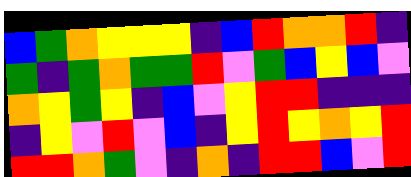[["blue", "green", "orange", "yellow", "yellow", "yellow", "indigo", "blue", "red", "orange", "orange", "red", "indigo"], ["green", "indigo", "green", "orange", "green", "green", "red", "violet", "green", "blue", "yellow", "blue", "violet"], ["orange", "yellow", "green", "yellow", "indigo", "blue", "violet", "yellow", "red", "red", "indigo", "indigo", "indigo"], ["indigo", "yellow", "violet", "red", "violet", "blue", "indigo", "yellow", "red", "yellow", "orange", "yellow", "red"], ["red", "red", "orange", "green", "violet", "indigo", "orange", "indigo", "red", "red", "blue", "violet", "red"]]